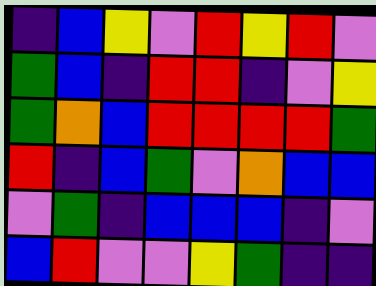[["indigo", "blue", "yellow", "violet", "red", "yellow", "red", "violet"], ["green", "blue", "indigo", "red", "red", "indigo", "violet", "yellow"], ["green", "orange", "blue", "red", "red", "red", "red", "green"], ["red", "indigo", "blue", "green", "violet", "orange", "blue", "blue"], ["violet", "green", "indigo", "blue", "blue", "blue", "indigo", "violet"], ["blue", "red", "violet", "violet", "yellow", "green", "indigo", "indigo"]]